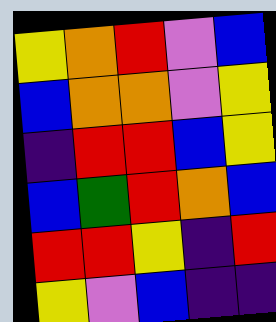[["yellow", "orange", "red", "violet", "blue"], ["blue", "orange", "orange", "violet", "yellow"], ["indigo", "red", "red", "blue", "yellow"], ["blue", "green", "red", "orange", "blue"], ["red", "red", "yellow", "indigo", "red"], ["yellow", "violet", "blue", "indigo", "indigo"]]